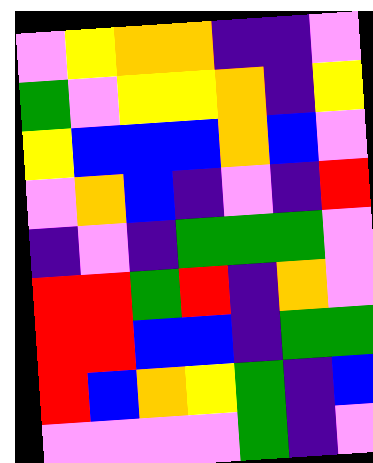[["violet", "yellow", "orange", "orange", "indigo", "indigo", "violet"], ["green", "violet", "yellow", "yellow", "orange", "indigo", "yellow"], ["yellow", "blue", "blue", "blue", "orange", "blue", "violet"], ["violet", "orange", "blue", "indigo", "violet", "indigo", "red"], ["indigo", "violet", "indigo", "green", "green", "green", "violet"], ["red", "red", "green", "red", "indigo", "orange", "violet"], ["red", "red", "blue", "blue", "indigo", "green", "green"], ["red", "blue", "orange", "yellow", "green", "indigo", "blue"], ["violet", "violet", "violet", "violet", "green", "indigo", "violet"]]